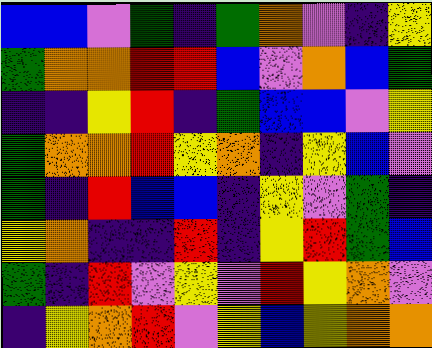[["blue", "blue", "violet", "green", "indigo", "green", "orange", "violet", "indigo", "yellow"], ["green", "orange", "orange", "red", "red", "blue", "violet", "orange", "blue", "green"], ["indigo", "indigo", "yellow", "red", "indigo", "green", "blue", "blue", "violet", "yellow"], ["green", "orange", "orange", "red", "yellow", "orange", "indigo", "yellow", "blue", "violet"], ["green", "indigo", "red", "blue", "blue", "indigo", "yellow", "violet", "green", "indigo"], ["yellow", "orange", "indigo", "indigo", "red", "indigo", "yellow", "red", "green", "blue"], ["green", "indigo", "red", "violet", "yellow", "violet", "red", "yellow", "orange", "violet"], ["indigo", "yellow", "orange", "red", "violet", "yellow", "blue", "yellow", "orange", "orange"]]